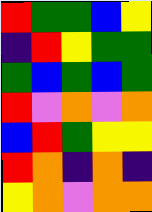[["red", "green", "green", "blue", "yellow"], ["indigo", "red", "yellow", "green", "green"], ["green", "blue", "green", "blue", "green"], ["red", "violet", "orange", "violet", "orange"], ["blue", "red", "green", "yellow", "yellow"], ["red", "orange", "indigo", "orange", "indigo"], ["yellow", "orange", "violet", "orange", "orange"]]